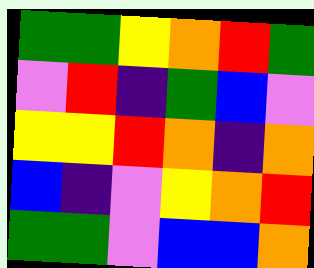[["green", "green", "yellow", "orange", "red", "green"], ["violet", "red", "indigo", "green", "blue", "violet"], ["yellow", "yellow", "red", "orange", "indigo", "orange"], ["blue", "indigo", "violet", "yellow", "orange", "red"], ["green", "green", "violet", "blue", "blue", "orange"]]